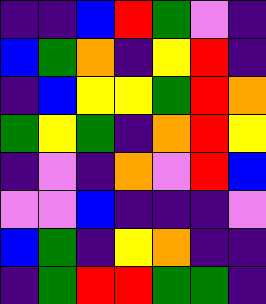[["indigo", "indigo", "blue", "red", "green", "violet", "indigo"], ["blue", "green", "orange", "indigo", "yellow", "red", "indigo"], ["indigo", "blue", "yellow", "yellow", "green", "red", "orange"], ["green", "yellow", "green", "indigo", "orange", "red", "yellow"], ["indigo", "violet", "indigo", "orange", "violet", "red", "blue"], ["violet", "violet", "blue", "indigo", "indigo", "indigo", "violet"], ["blue", "green", "indigo", "yellow", "orange", "indigo", "indigo"], ["indigo", "green", "red", "red", "green", "green", "indigo"]]